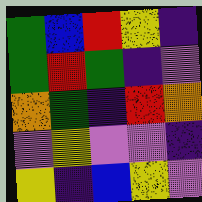[["green", "blue", "red", "yellow", "indigo"], ["green", "red", "green", "indigo", "violet"], ["orange", "green", "indigo", "red", "orange"], ["violet", "yellow", "violet", "violet", "indigo"], ["yellow", "indigo", "blue", "yellow", "violet"]]